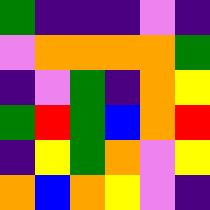[["green", "indigo", "indigo", "indigo", "violet", "indigo"], ["violet", "orange", "orange", "orange", "orange", "green"], ["indigo", "violet", "green", "indigo", "orange", "yellow"], ["green", "red", "green", "blue", "orange", "red"], ["indigo", "yellow", "green", "orange", "violet", "yellow"], ["orange", "blue", "orange", "yellow", "violet", "indigo"]]